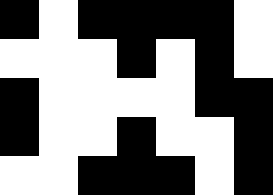[["black", "white", "black", "black", "black", "black", "white"], ["white", "white", "white", "black", "white", "black", "white"], ["black", "white", "white", "white", "white", "black", "black"], ["black", "white", "white", "black", "white", "white", "black"], ["white", "white", "black", "black", "black", "white", "black"]]